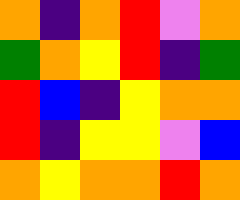[["orange", "indigo", "orange", "red", "violet", "orange"], ["green", "orange", "yellow", "red", "indigo", "green"], ["red", "blue", "indigo", "yellow", "orange", "orange"], ["red", "indigo", "yellow", "yellow", "violet", "blue"], ["orange", "yellow", "orange", "orange", "red", "orange"]]